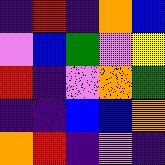[["indigo", "red", "indigo", "orange", "blue"], ["violet", "blue", "green", "violet", "yellow"], ["red", "indigo", "violet", "orange", "green"], ["indigo", "indigo", "blue", "blue", "orange"], ["orange", "red", "indigo", "violet", "indigo"]]